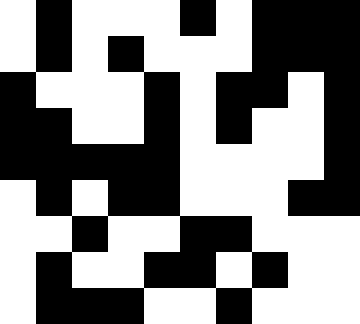[["white", "black", "white", "white", "white", "black", "white", "black", "black", "black"], ["white", "black", "white", "black", "white", "white", "white", "black", "black", "black"], ["black", "white", "white", "white", "black", "white", "black", "black", "white", "black"], ["black", "black", "white", "white", "black", "white", "black", "white", "white", "black"], ["black", "black", "black", "black", "black", "white", "white", "white", "white", "black"], ["white", "black", "white", "black", "black", "white", "white", "white", "black", "black"], ["white", "white", "black", "white", "white", "black", "black", "white", "white", "white"], ["white", "black", "white", "white", "black", "black", "white", "black", "white", "white"], ["white", "black", "black", "black", "white", "white", "black", "white", "white", "white"]]